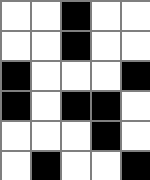[["white", "white", "black", "white", "white"], ["white", "white", "black", "white", "white"], ["black", "white", "white", "white", "black"], ["black", "white", "black", "black", "white"], ["white", "white", "white", "black", "white"], ["white", "black", "white", "white", "black"]]